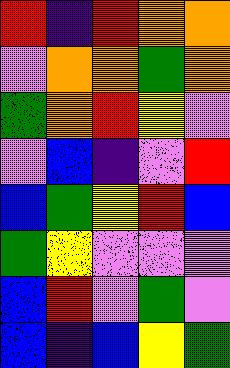[["red", "indigo", "red", "orange", "orange"], ["violet", "orange", "orange", "green", "orange"], ["green", "orange", "red", "yellow", "violet"], ["violet", "blue", "indigo", "violet", "red"], ["blue", "green", "yellow", "red", "blue"], ["green", "yellow", "violet", "violet", "violet"], ["blue", "red", "violet", "green", "violet"], ["blue", "indigo", "blue", "yellow", "green"]]